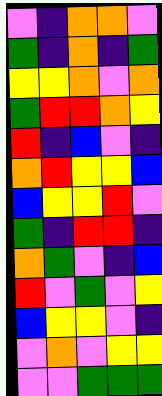[["violet", "indigo", "orange", "orange", "violet"], ["green", "indigo", "orange", "indigo", "green"], ["yellow", "yellow", "orange", "violet", "orange"], ["green", "red", "red", "orange", "yellow"], ["red", "indigo", "blue", "violet", "indigo"], ["orange", "red", "yellow", "yellow", "blue"], ["blue", "yellow", "yellow", "red", "violet"], ["green", "indigo", "red", "red", "indigo"], ["orange", "green", "violet", "indigo", "blue"], ["red", "violet", "green", "violet", "yellow"], ["blue", "yellow", "yellow", "violet", "indigo"], ["violet", "orange", "violet", "yellow", "yellow"], ["violet", "violet", "green", "green", "green"]]